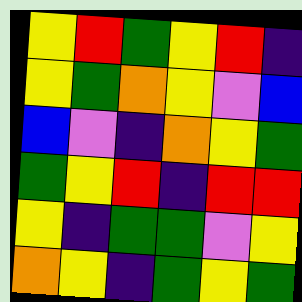[["yellow", "red", "green", "yellow", "red", "indigo"], ["yellow", "green", "orange", "yellow", "violet", "blue"], ["blue", "violet", "indigo", "orange", "yellow", "green"], ["green", "yellow", "red", "indigo", "red", "red"], ["yellow", "indigo", "green", "green", "violet", "yellow"], ["orange", "yellow", "indigo", "green", "yellow", "green"]]